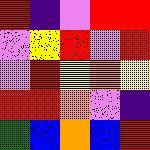[["red", "indigo", "violet", "red", "red"], ["violet", "yellow", "red", "violet", "red"], ["violet", "red", "yellow", "orange", "yellow"], ["red", "red", "orange", "violet", "indigo"], ["green", "blue", "orange", "blue", "red"]]